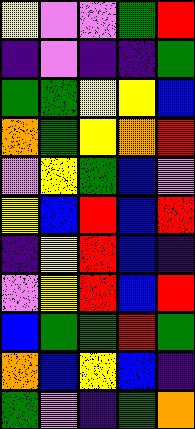[["yellow", "violet", "violet", "green", "red"], ["indigo", "violet", "indigo", "indigo", "green"], ["green", "green", "yellow", "yellow", "blue"], ["orange", "green", "yellow", "orange", "red"], ["violet", "yellow", "green", "blue", "violet"], ["yellow", "blue", "red", "blue", "red"], ["indigo", "yellow", "red", "blue", "indigo"], ["violet", "yellow", "red", "blue", "red"], ["blue", "green", "green", "red", "green"], ["orange", "blue", "yellow", "blue", "indigo"], ["green", "violet", "indigo", "green", "orange"]]